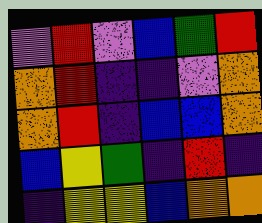[["violet", "red", "violet", "blue", "green", "red"], ["orange", "red", "indigo", "indigo", "violet", "orange"], ["orange", "red", "indigo", "blue", "blue", "orange"], ["blue", "yellow", "green", "indigo", "red", "indigo"], ["indigo", "yellow", "yellow", "blue", "orange", "orange"]]